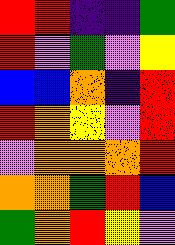[["red", "red", "indigo", "indigo", "green"], ["red", "violet", "green", "violet", "yellow"], ["blue", "blue", "orange", "indigo", "red"], ["red", "orange", "yellow", "violet", "red"], ["violet", "orange", "orange", "orange", "red"], ["orange", "orange", "green", "red", "blue"], ["green", "orange", "red", "yellow", "violet"]]